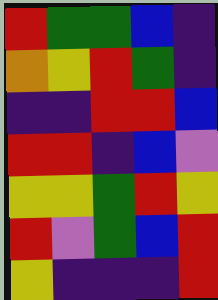[["red", "green", "green", "blue", "indigo"], ["orange", "yellow", "red", "green", "indigo"], ["indigo", "indigo", "red", "red", "blue"], ["red", "red", "indigo", "blue", "violet"], ["yellow", "yellow", "green", "red", "yellow"], ["red", "violet", "green", "blue", "red"], ["yellow", "indigo", "indigo", "indigo", "red"]]